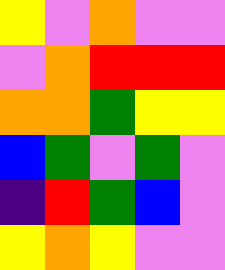[["yellow", "violet", "orange", "violet", "violet"], ["violet", "orange", "red", "red", "red"], ["orange", "orange", "green", "yellow", "yellow"], ["blue", "green", "violet", "green", "violet"], ["indigo", "red", "green", "blue", "violet"], ["yellow", "orange", "yellow", "violet", "violet"]]